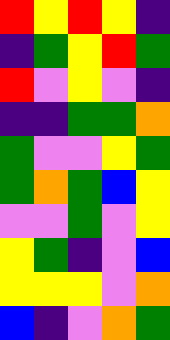[["red", "yellow", "red", "yellow", "indigo"], ["indigo", "green", "yellow", "red", "green"], ["red", "violet", "yellow", "violet", "indigo"], ["indigo", "indigo", "green", "green", "orange"], ["green", "violet", "violet", "yellow", "green"], ["green", "orange", "green", "blue", "yellow"], ["violet", "violet", "green", "violet", "yellow"], ["yellow", "green", "indigo", "violet", "blue"], ["yellow", "yellow", "yellow", "violet", "orange"], ["blue", "indigo", "violet", "orange", "green"]]